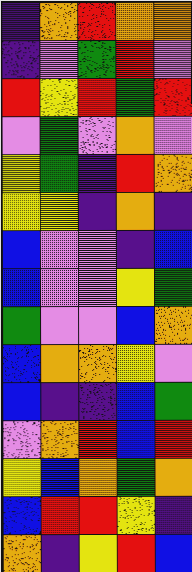[["indigo", "orange", "red", "orange", "orange"], ["indigo", "violet", "green", "red", "violet"], ["red", "yellow", "red", "green", "red"], ["violet", "green", "violet", "orange", "violet"], ["yellow", "green", "indigo", "red", "orange"], ["yellow", "yellow", "indigo", "orange", "indigo"], ["blue", "violet", "violet", "indigo", "blue"], ["blue", "violet", "violet", "yellow", "green"], ["green", "violet", "violet", "blue", "orange"], ["blue", "orange", "orange", "yellow", "violet"], ["blue", "indigo", "indigo", "blue", "green"], ["violet", "orange", "red", "blue", "red"], ["yellow", "blue", "orange", "green", "orange"], ["blue", "red", "red", "yellow", "indigo"], ["orange", "indigo", "yellow", "red", "blue"]]